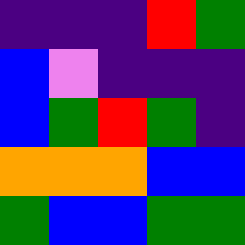[["indigo", "indigo", "indigo", "red", "green"], ["blue", "violet", "indigo", "indigo", "indigo"], ["blue", "green", "red", "green", "indigo"], ["orange", "orange", "orange", "blue", "blue"], ["green", "blue", "blue", "green", "green"]]